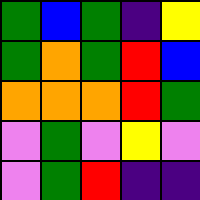[["green", "blue", "green", "indigo", "yellow"], ["green", "orange", "green", "red", "blue"], ["orange", "orange", "orange", "red", "green"], ["violet", "green", "violet", "yellow", "violet"], ["violet", "green", "red", "indigo", "indigo"]]